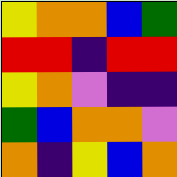[["yellow", "orange", "orange", "blue", "green"], ["red", "red", "indigo", "red", "red"], ["yellow", "orange", "violet", "indigo", "indigo"], ["green", "blue", "orange", "orange", "violet"], ["orange", "indigo", "yellow", "blue", "orange"]]